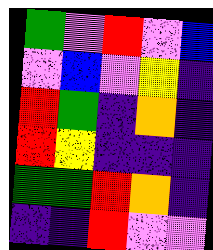[["green", "violet", "red", "violet", "blue"], ["violet", "blue", "violet", "yellow", "indigo"], ["red", "green", "indigo", "orange", "indigo"], ["red", "yellow", "indigo", "indigo", "indigo"], ["green", "green", "red", "orange", "indigo"], ["indigo", "indigo", "red", "violet", "violet"]]